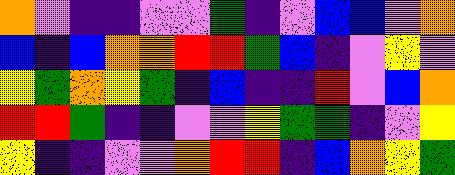[["orange", "violet", "indigo", "indigo", "violet", "violet", "green", "indigo", "violet", "blue", "blue", "violet", "orange"], ["blue", "indigo", "blue", "orange", "orange", "red", "red", "green", "blue", "indigo", "violet", "yellow", "violet"], ["yellow", "green", "orange", "yellow", "green", "indigo", "blue", "indigo", "indigo", "red", "violet", "blue", "orange"], ["red", "red", "green", "indigo", "indigo", "violet", "violet", "yellow", "green", "green", "indigo", "violet", "yellow"], ["yellow", "indigo", "indigo", "violet", "violet", "orange", "red", "red", "indigo", "blue", "orange", "yellow", "green"]]